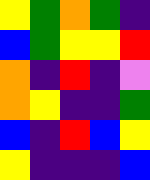[["yellow", "green", "orange", "green", "indigo"], ["blue", "green", "yellow", "yellow", "red"], ["orange", "indigo", "red", "indigo", "violet"], ["orange", "yellow", "indigo", "indigo", "green"], ["blue", "indigo", "red", "blue", "yellow"], ["yellow", "indigo", "indigo", "indigo", "blue"]]